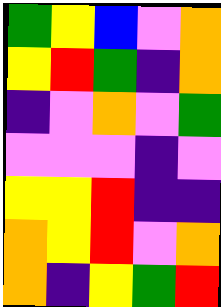[["green", "yellow", "blue", "violet", "orange"], ["yellow", "red", "green", "indigo", "orange"], ["indigo", "violet", "orange", "violet", "green"], ["violet", "violet", "violet", "indigo", "violet"], ["yellow", "yellow", "red", "indigo", "indigo"], ["orange", "yellow", "red", "violet", "orange"], ["orange", "indigo", "yellow", "green", "red"]]